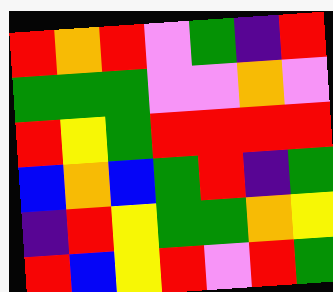[["red", "orange", "red", "violet", "green", "indigo", "red"], ["green", "green", "green", "violet", "violet", "orange", "violet"], ["red", "yellow", "green", "red", "red", "red", "red"], ["blue", "orange", "blue", "green", "red", "indigo", "green"], ["indigo", "red", "yellow", "green", "green", "orange", "yellow"], ["red", "blue", "yellow", "red", "violet", "red", "green"]]